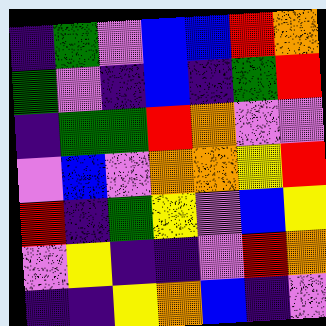[["indigo", "green", "violet", "blue", "blue", "red", "orange"], ["green", "violet", "indigo", "blue", "indigo", "green", "red"], ["indigo", "green", "green", "red", "orange", "violet", "violet"], ["violet", "blue", "violet", "orange", "orange", "yellow", "red"], ["red", "indigo", "green", "yellow", "violet", "blue", "yellow"], ["violet", "yellow", "indigo", "indigo", "violet", "red", "orange"], ["indigo", "indigo", "yellow", "orange", "blue", "indigo", "violet"]]